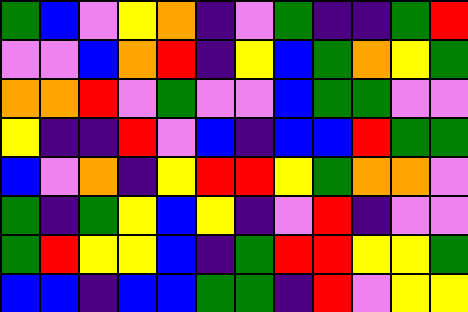[["green", "blue", "violet", "yellow", "orange", "indigo", "violet", "green", "indigo", "indigo", "green", "red"], ["violet", "violet", "blue", "orange", "red", "indigo", "yellow", "blue", "green", "orange", "yellow", "green"], ["orange", "orange", "red", "violet", "green", "violet", "violet", "blue", "green", "green", "violet", "violet"], ["yellow", "indigo", "indigo", "red", "violet", "blue", "indigo", "blue", "blue", "red", "green", "green"], ["blue", "violet", "orange", "indigo", "yellow", "red", "red", "yellow", "green", "orange", "orange", "violet"], ["green", "indigo", "green", "yellow", "blue", "yellow", "indigo", "violet", "red", "indigo", "violet", "violet"], ["green", "red", "yellow", "yellow", "blue", "indigo", "green", "red", "red", "yellow", "yellow", "green"], ["blue", "blue", "indigo", "blue", "blue", "green", "green", "indigo", "red", "violet", "yellow", "yellow"]]